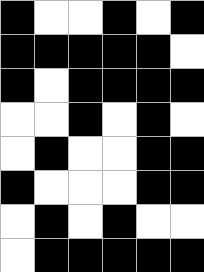[["black", "white", "white", "black", "white", "black"], ["black", "black", "black", "black", "black", "white"], ["black", "white", "black", "black", "black", "black"], ["white", "white", "black", "white", "black", "white"], ["white", "black", "white", "white", "black", "black"], ["black", "white", "white", "white", "black", "black"], ["white", "black", "white", "black", "white", "white"], ["white", "black", "black", "black", "black", "black"]]